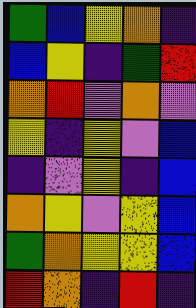[["green", "blue", "yellow", "orange", "indigo"], ["blue", "yellow", "indigo", "green", "red"], ["orange", "red", "violet", "orange", "violet"], ["yellow", "indigo", "yellow", "violet", "blue"], ["indigo", "violet", "yellow", "indigo", "blue"], ["orange", "yellow", "violet", "yellow", "blue"], ["green", "orange", "yellow", "yellow", "blue"], ["red", "orange", "indigo", "red", "indigo"]]